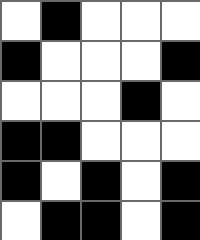[["white", "black", "white", "white", "white"], ["black", "white", "white", "white", "black"], ["white", "white", "white", "black", "white"], ["black", "black", "white", "white", "white"], ["black", "white", "black", "white", "black"], ["white", "black", "black", "white", "black"]]